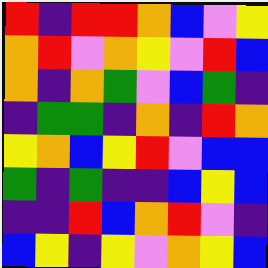[["red", "indigo", "red", "red", "orange", "blue", "violet", "yellow"], ["orange", "red", "violet", "orange", "yellow", "violet", "red", "blue"], ["orange", "indigo", "orange", "green", "violet", "blue", "green", "indigo"], ["indigo", "green", "green", "indigo", "orange", "indigo", "red", "orange"], ["yellow", "orange", "blue", "yellow", "red", "violet", "blue", "blue"], ["green", "indigo", "green", "indigo", "indigo", "blue", "yellow", "blue"], ["indigo", "indigo", "red", "blue", "orange", "red", "violet", "indigo"], ["blue", "yellow", "indigo", "yellow", "violet", "orange", "yellow", "blue"]]